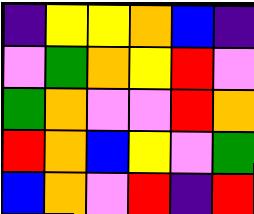[["indigo", "yellow", "yellow", "orange", "blue", "indigo"], ["violet", "green", "orange", "yellow", "red", "violet"], ["green", "orange", "violet", "violet", "red", "orange"], ["red", "orange", "blue", "yellow", "violet", "green"], ["blue", "orange", "violet", "red", "indigo", "red"]]